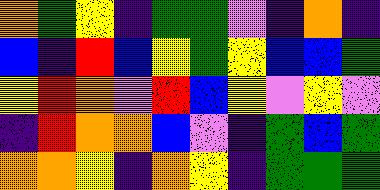[["orange", "green", "yellow", "indigo", "green", "green", "violet", "indigo", "orange", "indigo"], ["blue", "indigo", "red", "blue", "yellow", "green", "yellow", "blue", "blue", "green"], ["yellow", "red", "orange", "violet", "red", "blue", "yellow", "violet", "yellow", "violet"], ["indigo", "red", "orange", "orange", "blue", "violet", "indigo", "green", "blue", "green"], ["orange", "orange", "yellow", "indigo", "orange", "yellow", "indigo", "green", "green", "green"]]